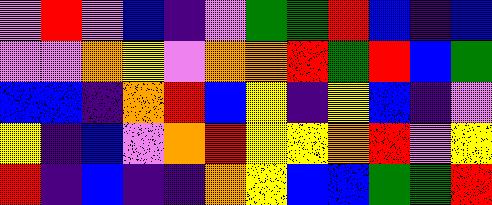[["violet", "red", "violet", "blue", "indigo", "violet", "green", "green", "red", "blue", "indigo", "blue"], ["violet", "violet", "orange", "yellow", "violet", "orange", "orange", "red", "green", "red", "blue", "green"], ["blue", "blue", "indigo", "orange", "red", "blue", "yellow", "indigo", "yellow", "blue", "indigo", "violet"], ["yellow", "indigo", "blue", "violet", "orange", "red", "yellow", "yellow", "orange", "red", "violet", "yellow"], ["red", "indigo", "blue", "indigo", "indigo", "orange", "yellow", "blue", "blue", "green", "green", "red"]]